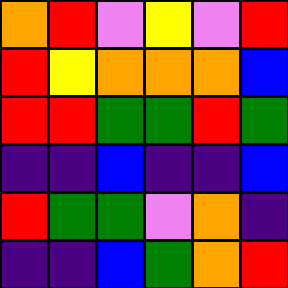[["orange", "red", "violet", "yellow", "violet", "red"], ["red", "yellow", "orange", "orange", "orange", "blue"], ["red", "red", "green", "green", "red", "green"], ["indigo", "indigo", "blue", "indigo", "indigo", "blue"], ["red", "green", "green", "violet", "orange", "indigo"], ["indigo", "indigo", "blue", "green", "orange", "red"]]